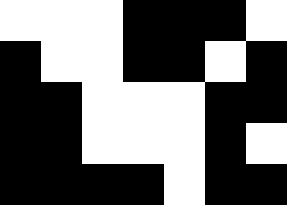[["white", "white", "white", "black", "black", "black", "white"], ["black", "white", "white", "black", "black", "white", "black"], ["black", "black", "white", "white", "white", "black", "black"], ["black", "black", "white", "white", "white", "black", "white"], ["black", "black", "black", "black", "white", "black", "black"]]